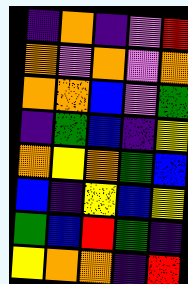[["indigo", "orange", "indigo", "violet", "red"], ["orange", "violet", "orange", "violet", "orange"], ["orange", "orange", "blue", "violet", "green"], ["indigo", "green", "blue", "indigo", "yellow"], ["orange", "yellow", "orange", "green", "blue"], ["blue", "indigo", "yellow", "blue", "yellow"], ["green", "blue", "red", "green", "indigo"], ["yellow", "orange", "orange", "indigo", "red"]]